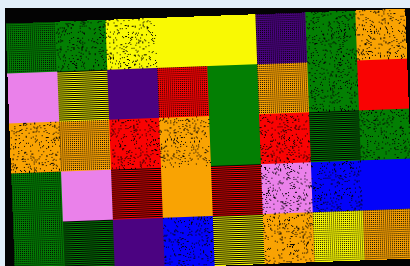[["green", "green", "yellow", "yellow", "yellow", "indigo", "green", "orange"], ["violet", "yellow", "indigo", "red", "green", "orange", "green", "red"], ["orange", "orange", "red", "orange", "green", "red", "green", "green"], ["green", "violet", "red", "orange", "red", "violet", "blue", "blue"], ["green", "green", "indigo", "blue", "yellow", "orange", "yellow", "orange"]]